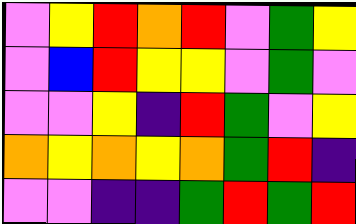[["violet", "yellow", "red", "orange", "red", "violet", "green", "yellow"], ["violet", "blue", "red", "yellow", "yellow", "violet", "green", "violet"], ["violet", "violet", "yellow", "indigo", "red", "green", "violet", "yellow"], ["orange", "yellow", "orange", "yellow", "orange", "green", "red", "indigo"], ["violet", "violet", "indigo", "indigo", "green", "red", "green", "red"]]